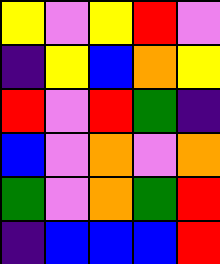[["yellow", "violet", "yellow", "red", "violet"], ["indigo", "yellow", "blue", "orange", "yellow"], ["red", "violet", "red", "green", "indigo"], ["blue", "violet", "orange", "violet", "orange"], ["green", "violet", "orange", "green", "red"], ["indigo", "blue", "blue", "blue", "red"]]